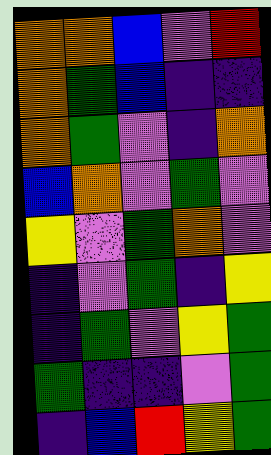[["orange", "orange", "blue", "violet", "red"], ["orange", "green", "blue", "indigo", "indigo"], ["orange", "green", "violet", "indigo", "orange"], ["blue", "orange", "violet", "green", "violet"], ["yellow", "violet", "green", "orange", "violet"], ["indigo", "violet", "green", "indigo", "yellow"], ["indigo", "green", "violet", "yellow", "green"], ["green", "indigo", "indigo", "violet", "green"], ["indigo", "blue", "red", "yellow", "green"]]